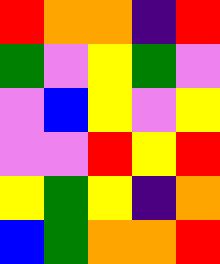[["red", "orange", "orange", "indigo", "red"], ["green", "violet", "yellow", "green", "violet"], ["violet", "blue", "yellow", "violet", "yellow"], ["violet", "violet", "red", "yellow", "red"], ["yellow", "green", "yellow", "indigo", "orange"], ["blue", "green", "orange", "orange", "red"]]